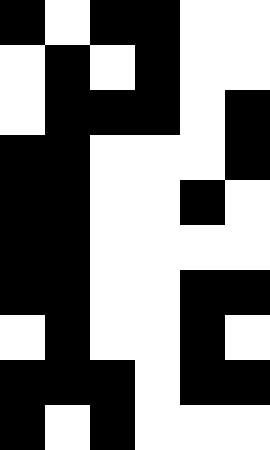[["black", "white", "black", "black", "white", "white"], ["white", "black", "white", "black", "white", "white"], ["white", "black", "black", "black", "white", "black"], ["black", "black", "white", "white", "white", "black"], ["black", "black", "white", "white", "black", "white"], ["black", "black", "white", "white", "white", "white"], ["black", "black", "white", "white", "black", "black"], ["white", "black", "white", "white", "black", "white"], ["black", "black", "black", "white", "black", "black"], ["black", "white", "black", "white", "white", "white"]]